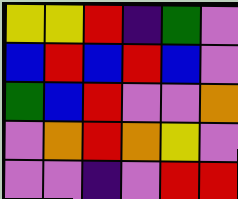[["yellow", "yellow", "red", "indigo", "green", "violet"], ["blue", "red", "blue", "red", "blue", "violet"], ["green", "blue", "red", "violet", "violet", "orange"], ["violet", "orange", "red", "orange", "yellow", "violet"], ["violet", "violet", "indigo", "violet", "red", "red"]]